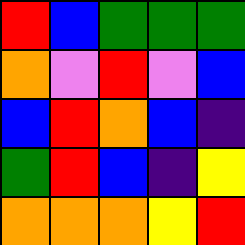[["red", "blue", "green", "green", "green"], ["orange", "violet", "red", "violet", "blue"], ["blue", "red", "orange", "blue", "indigo"], ["green", "red", "blue", "indigo", "yellow"], ["orange", "orange", "orange", "yellow", "red"]]